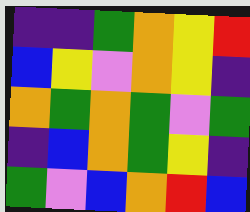[["indigo", "indigo", "green", "orange", "yellow", "red"], ["blue", "yellow", "violet", "orange", "yellow", "indigo"], ["orange", "green", "orange", "green", "violet", "green"], ["indigo", "blue", "orange", "green", "yellow", "indigo"], ["green", "violet", "blue", "orange", "red", "blue"]]